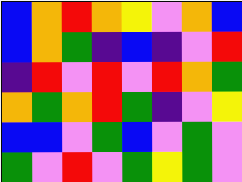[["blue", "orange", "red", "orange", "yellow", "violet", "orange", "blue"], ["blue", "orange", "green", "indigo", "blue", "indigo", "violet", "red"], ["indigo", "red", "violet", "red", "violet", "red", "orange", "green"], ["orange", "green", "orange", "red", "green", "indigo", "violet", "yellow"], ["blue", "blue", "violet", "green", "blue", "violet", "green", "violet"], ["green", "violet", "red", "violet", "green", "yellow", "green", "violet"]]